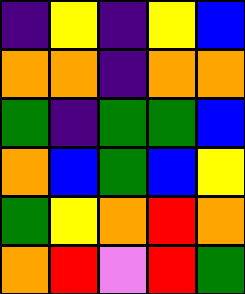[["indigo", "yellow", "indigo", "yellow", "blue"], ["orange", "orange", "indigo", "orange", "orange"], ["green", "indigo", "green", "green", "blue"], ["orange", "blue", "green", "blue", "yellow"], ["green", "yellow", "orange", "red", "orange"], ["orange", "red", "violet", "red", "green"]]